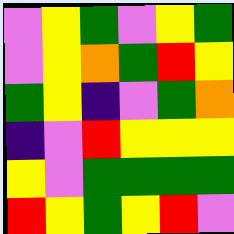[["violet", "yellow", "green", "violet", "yellow", "green"], ["violet", "yellow", "orange", "green", "red", "yellow"], ["green", "yellow", "indigo", "violet", "green", "orange"], ["indigo", "violet", "red", "yellow", "yellow", "yellow"], ["yellow", "violet", "green", "green", "green", "green"], ["red", "yellow", "green", "yellow", "red", "violet"]]